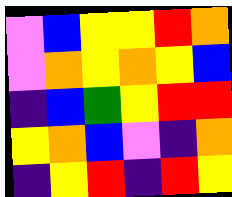[["violet", "blue", "yellow", "yellow", "red", "orange"], ["violet", "orange", "yellow", "orange", "yellow", "blue"], ["indigo", "blue", "green", "yellow", "red", "red"], ["yellow", "orange", "blue", "violet", "indigo", "orange"], ["indigo", "yellow", "red", "indigo", "red", "yellow"]]